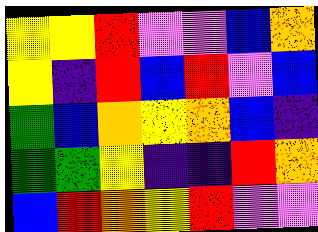[["yellow", "yellow", "red", "violet", "violet", "blue", "orange"], ["yellow", "indigo", "red", "blue", "red", "violet", "blue"], ["green", "blue", "orange", "yellow", "orange", "blue", "indigo"], ["green", "green", "yellow", "indigo", "indigo", "red", "orange"], ["blue", "red", "orange", "yellow", "red", "violet", "violet"]]